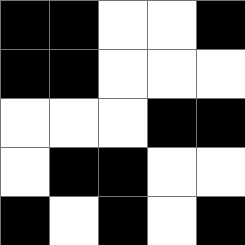[["black", "black", "white", "white", "black"], ["black", "black", "white", "white", "white"], ["white", "white", "white", "black", "black"], ["white", "black", "black", "white", "white"], ["black", "white", "black", "white", "black"]]